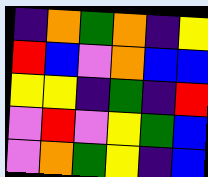[["indigo", "orange", "green", "orange", "indigo", "yellow"], ["red", "blue", "violet", "orange", "blue", "blue"], ["yellow", "yellow", "indigo", "green", "indigo", "red"], ["violet", "red", "violet", "yellow", "green", "blue"], ["violet", "orange", "green", "yellow", "indigo", "blue"]]